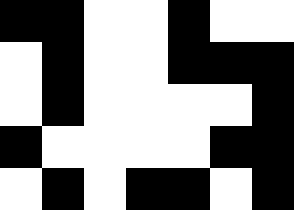[["black", "black", "white", "white", "black", "white", "white"], ["white", "black", "white", "white", "black", "black", "black"], ["white", "black", "white", "white", "white", "white", "black"], ["black", "white", "white", "white", "white", "black", "black"], ["white", "black", "white", "black", "black", "white", "black"]]